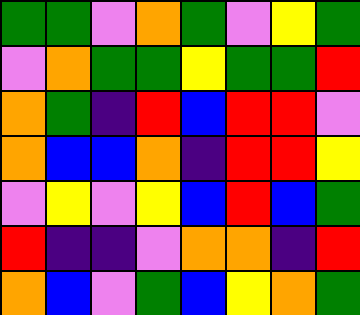[["green", "green", "violet", "orange", "green", "violet", "yellow", "green"], ["violet", "orange", "green", "green", "yellow", "green", "green", "red"], ["orange", "green", "indigo", "red", "blue", "red", "red", "violet"], ["orange", "blue", "blue", "orange", "indigo", "red", "red", "yellow"], ["violet", "yellow", "violet", "yellow", "blue", "red", "blue", "green"], ["red", "indigo", "indigo", "violet", "orange", "orange", "indigo", "red"], ["orange", "blue", "violet", "green", "blue", "yellow", "orange", "green"]]